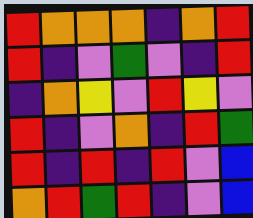[["red", "orange", "orange", "orange", "indigo", "orange", "red"], ["red", "indigo", "violet", "green", "violet", "indigo", "red"], ["indigo", "orange", "yellow", "violet", "red", "yellow", "violet"], ["red", "indigo", "violet", "orange", "indigo", "red", "green"], ["red", "indigo", "red", "indigo", "red", "violet", "blue"], ["orange", "red", "green", "red", "indigo", "violet", "blue"]]